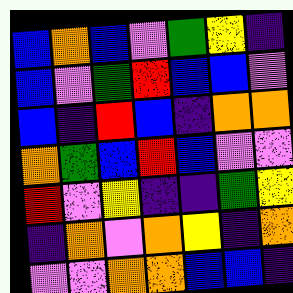[["blue", "orange", "blue", "violet", "green", "yellow", "indigo"], ["blue", "violet", "green", "red", "blue", "blue", "violet"], ["blue", "indigo", "red", "blue", "indigo", "orange", "orange"], ["orange", "green", "blue", "red", "blue", "violet", "violet"], ["red", "violet", "yellow", "indigo", "indigo", "green", "yellow"], ["indigo", "orange", "violet", "orange", "yellow", "indigo", "orange"], ["violet", "violet", "orange", "orange", "blue", "blue", "indigo"]]